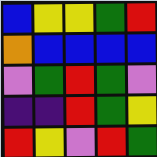[["blue", "yellow", "yellow", "green", "red"], ["orange", "blue", "blue", "blue", "blue"], ["violet", "green", "red", "green", "violet"], ["indigo", "indigo", "red", "green", "yellow"], ["red", "yellow", "violet", "red", "green"]]